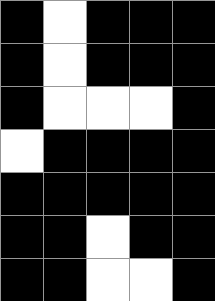[["black", "white", "black", "black", "black"], ["black", "white", "black", "black", "black"], ["black", "white", "white", "white", "black"], ["white", "black", "black", "black", "black"], ["black", "black", "black", "black", "black"], ["black", "black", "white", "black", "black"], ["black", "black", "white", "white", "black"]]